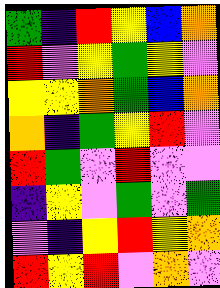[["green", "indigo", "red", "yellow", "blue", "orange"], ["red", "violet", "yellow", "green", "yellow", "violet"], ["yellow", "yellow", "orange", "green", "blue", "orange"], ["orange", "indigo", "green", "yellow", "red", "violet"], ["red", "green", "violet", "red", "violet", "violet"], ["indigo", "yellow", "violet", "green", "violet", "green"], ["violet", "indigo", "yellow", "red", "yellow", "orange"], ["red", "yellow", "red", "violet", "orange", "violet"]]